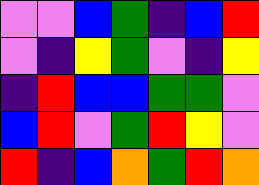[["violet", "violet", "blue", "green", "indigo", "blue", "red"], ["violet", "indigo", "yellow", "green", "violet", "indigo", "yellow"], ["indigo", "red", "blue", "blue", "green", "green", "violet"], ["blue", "red", "violet", "green", "red", "yellow", "violet"], ["red", "indigo", "blue", "orange", "green", "red", "orange"]]